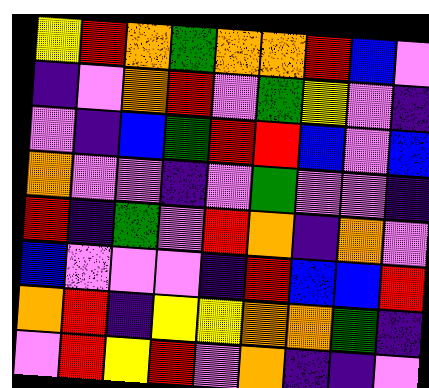[["yellow", "red", "orange", "green", "orange", "orange", "red", "blue", "violet"], ["indigo", "violet", "orange", "red", "violet", "green", "yellow", "violet", "indigo"], ["violet", "indigo", "blue", "green", "red", "red", "blue", "violet", "blue"], ["orange", "violet", "violet", "indigo", "violet", "green", "violet", "violet", "indigo"], ["red", "indigo", "green", "violet", "red", "orange", "indigo", "orange", "violet"], ["blue", "violet", "violet", "violet", "indigo", "red", "blue", "blue", "red"], ["orange", "red", "indigo", "yellow", "yellow", "orange", "orange", "green", "indigo"], ["violet", "red", "yellow", "red", "violet", "orange", "indigo", "indigo", "violet"]]